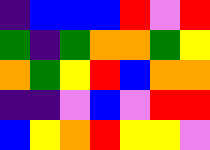[["indigo", "blue", "blue", "blue", "red", "violet", "red"], ["green", "indigo", "green", "orange", "orange", "green", "yellow"], ["orange", "green", "yellow", "red", "blue", "orange", "orange"], ["indigo", "indigo", "violet", "blue", "violet", "red", "red"], ["blue", "yellow", "orange", "red", "yellow", "yellow", "violet"]]